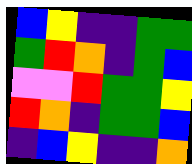[["blue", "yellow", "indigo", "indigo", "green", "green"], ["green", "red", "orange", "indigo", "green", "blue"], ["violet", "violet", "red", "green", "green", "yellow"], ["red", "orange", "indigo", "green", "green", "blue"], ["indigo", "blue", "yellow", "indigo", "indigo", "orange"]]